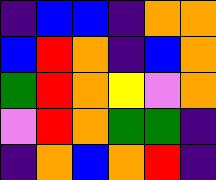[["indigo", "blue", "blue", "indigo", "orange", "orange"], ["blue", "red", "orange", "indigo", "blue", "orange"], ["green", "red", "orange", "yellow", "violet", "orange"], ["violet", "red", "orange", "green", "green", "indigo"], ["indigo", "orange", "blue", "orange", "red", "indigo"]]